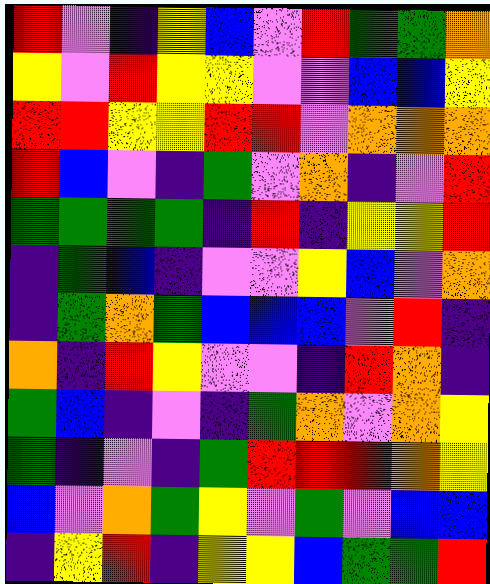[["red", "violet", "indigo", "yellow", "blue", "violet", "red", "green", "green", "orange"], ["yellow", "violet", "red", "yellow", "yellow", "violet", "violet", "blue", "blue", "yellow"], ["red", "red", "yellow", "yellow", "red", "red", "violet", "orange", "orange", "orange"], ["red", "blue", "violet", "indigo", "green", "violet", "orange", "indigo", "violet", "red"], ["green", "green", "green", "green", "indigo", "red", "indigo", "yellow", "yellow", "red"], ["indigo", "green", "blue", "indigo", "violet", "violet", "yellow", "blue", "violet", "orange"], ["indigo", "green", "orange", "green", "blue", "blue", "blue", "violet", "red", "indigo"], ["orange", "indigo", "red", "yellow", "violet", "violet", "indigo", "red", "orange", "indigo"], ["green", "blue", "indigo", "violet", "indigo", "green", "orange", "violet", "orange", "yellow"], ["green", "indigo", "violet", "indigo", "green", "red", "red", "red", "orange", "yellow"], ["blue", "violet", "orange", "green", "yellow", "violet", "green", "violet", "blue", "blue"], ["indigo", "yellow", "red", "indigo", "yellow", "yellow", "blue", "green", "green", "red"]]